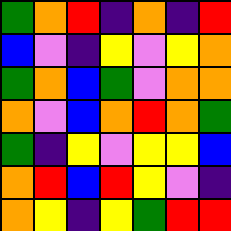[["green", "orange", "red", "indigo", "orange", "indigo", "red"], ["blue", "violet", "indigo", "yellow", "violet", "yellow", "orange"], ["green", "orange", "blue", "green", "violet", "orange", "orange"], ["orange", "violet", "blue", "orange", "red", "orange", "green"], ["green", "indigo", "yellow", "violet", "yellow", "yellow", "blue"], ["orange", "red", "blue", "red", "yellow", "violet", "indigo"], ["orange", "yellow", "indigo", "yellow", "green", "red", "red"]]